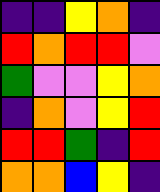[["indigo", "indigo", "yellow", "orange", "indigo"], ["red", "orange", "red", "red", "violet"], ["green", "violet", "violet", "yellow", "orange"], ["indigo", "orange", "violet", "yellow", "red"], ["red", "red", "green", "indigo", "red"], ["orange", "orange", "blue", "yellow", "indigo"]]